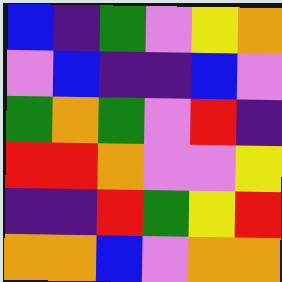[["blue", "indigo", "green", "violet", "yellow", "orange"], ["violet", "blue", "indigo", "indigo", "blue", "violet"], ["green", "orange", "green", "violet", "red", "indigo"], ["red", "red", "orange", "violet", "violet", "yellow"], ["indigo", "indigo", "red", "green", "yellow", "red"], ["orange", "orange", "blue", "violet", "orange", "orange"]]